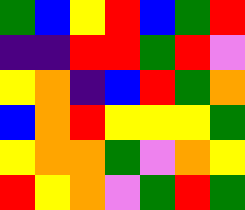[["green", "blue", "yellow", "red", "blue", "green", "red"], ["indigo", "indigo", "red", "red", "green", "red", "violet"], ["yellow", "orange", "indigo", "blue", "red", "green", "orange"], ["blue", "orange", "red", "yellow", "yellow", "yellow", "green"], ["yellow", "orange", "orange", "green", "violet", "orange", "yellow"], ["red", "yellow", "orange", "violet", "green", "red", "green"]]